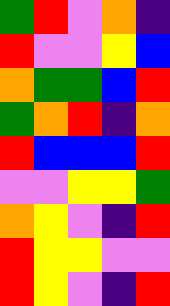[["green", "red", "violet", "orange", "indigo"], ["red", "violet", "violet", "yellow", "blue"], ["orange", "green", "green", "blue", "red"], ["green", "orange", "red", "indigo", "orange"], ["red", "blue", "blue", "blue", "red"], ["violet", "violet", "yellow", "yellow", "green"], ["orange", "yellow", "violet", "indigo", "red"], ["red", "yellow", "yellow", "violet", "violet"], ["red", "yellow", "violet", "indigo", "red"]]